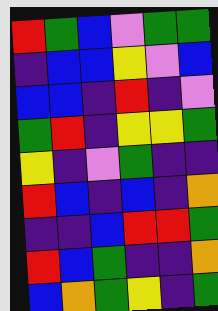[["red", "green", "blue", "violet", "green", "green"], ["indigo", "blue", "blue", "yellow", "violet", "blue"], ["blue", "blue", "indigo", "red", "indigo", "violet"], ["green", "red", "indigo", "yellow", "yellow", "green"], ["yellow", "indigo", "violet", "green", "indigo", "indigo"], ["red", "blue", "indigo", "blue", "indigo", "orange"], ["indigo", "indigo", "blue", "red", "red", "green"], ["red", "blue", "green", "indigo", "indigo", "orange"], ["blue", "orange", "green", "yellow", "indigo", "green"]]